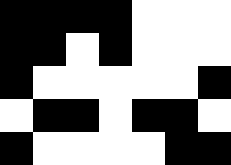[["black", "black", "black", "black", "white", "white", "white"], ["black", "black", "white", "black", "white", "white", "white"], ["black", "white", "white", "white", "white", "white", "black"], ["white", "black", "black", "white", "black", "black", "white"], ["black", "white", "white", "white", "white", "black", "black"]]